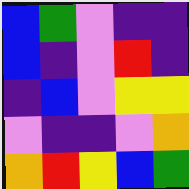[["blue", "green", "violet", "indigo", "indigo"], ["blue", "indigo", "violet", "red", "indigo"], ["indigo", "blue", "violet", "yellow", "yellow"], ["violet", "indigo", "indigo", "violet", "orange"], ["orange", "red", "yellow", "blue", "green"]]